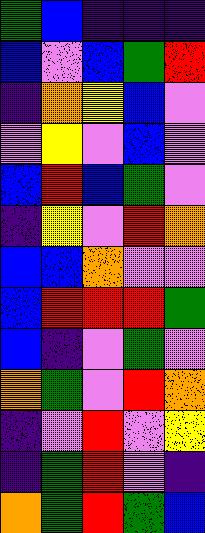[["green", "blue", "indigo", "indigo", "indigo"], ["blue", "violet", "blue", "green", "red"], ["indigo", "orange", "yellow", "blue", "violet"], ["violet", "yellow", "violet", "blue", "violet"], ["blue", "red", "blue", "green", "violet"], ["indigo", "yellow", "violet", "red", "orange"], ["blue", "blue", "orange", "violet", "violet"], ["blue", "red", "red", "red", "green"], ["blue", "indigo", "violet", "green", "violet"], ["orange", "green", "violet", "red", "orange"], ["indigo", "violet", "red", "violet", "yellow"], ["indigo", "green", "red", "violet", "indigo"], ["orange", "green", "red", "green", "blue"]]